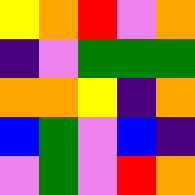[["yellow", "orange", "red", "violet", "orange"], ["indigo", "violet", "green", "green", "green"], ["orange", "orange", "yellow", "indigo", "orange"], ["blue", "green", "violet", "blue", "indigo"], ["violet", "green", "violet", "red", "orange"]]